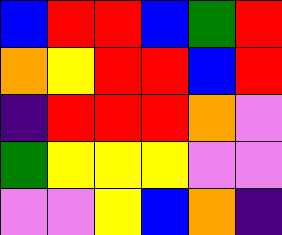[["blue", "red", "red", "blue", "green", "red"], ["orange", "yellow", "red", "red", "blue", "red"], ["indigo", "red", "red", "red", "orange", "violet"], ["green", "yellow", "yellow", "yellow", "violet", "violet"], ["violet", "violet", "yellow", "blue", "orange", "indigo"]]